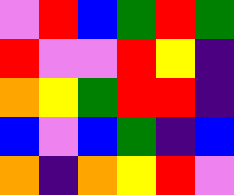[["violet", "red", "blue", "green", "red", "green"], ["red", "violet", "violet", "red", "yellow", "indigo"], ["orange", "yellow", "green", "red", "red", "indigo"], ["blue", "violet", "blue", "green", "indigo", "blue"], ["orange", "indigo", "orange", "yellow", "red", "violet"]]